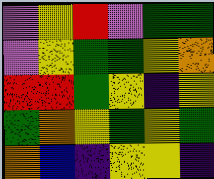[["violet", "yellow", "red", "violet", "green", "green"], ["violet", "yellow", "green", "green", "yellow", "orange"], ["red", "red", "green", "yellow", "indigo", "yellow"], ["green", "orange", "yellow", "green", "yellow", "green"], ["orange", "blue", "indigo", "yellow", "yellow", "indigo"]]